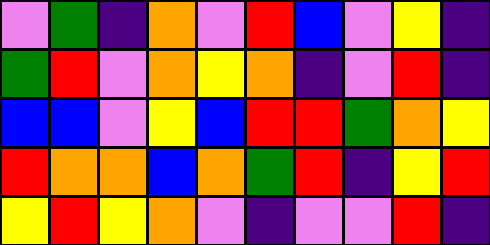[["violet", "green", "indigo", "orange", "violet", "red", "blue", "violet", "yellow", "indigo"], ["green", "red", "violet", "orange", "yellow", "orange", "indigo", "violet", "red", "indigo"], ["blue", "blue", "violet", "yellow", "blue", "red", "red", "green", "orange", "yellow"], ["red", "orange", "orange", "blue", "orange", "green", "red", "indigo", "yellow", "red"], ["yellow", "red", "yellow", "orange", "violet", "indigo", "violet", "violet", "red", "indigo"]]